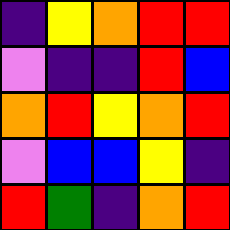[["indigo", "yellow", "orange", "red", "red"], ["violet", "indigo", "indigo", "red", "blue"], ["orange", "red", "yellow", "orange", "red"], ["violet", "blue", "blue", "yellow", "indigo"], ["red", "green", "indigo", "orange", "red"]]